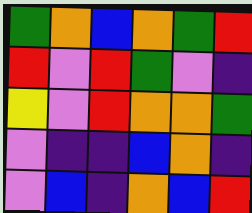[["green", "orange", "blue", "orange", "green", "red"], ["red", "violet", "red", "green", "violet", "indigo"], ["yellow", "violet", "red", "orange", "orange", "green"], ["violet", "indigo", "indigo", "blue", "orange", "indigo"], ["violet", "blue", "indigo", "orange", "blue", "red"]]